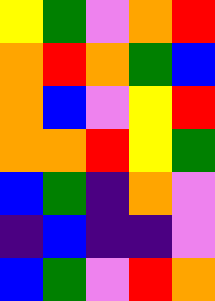[["yellow", "green", "violet", "orange", "red"], ["orange", "red", "orange", "green", "blue"], ["orange", "blue", "violet", "yellow", "red"], ["orange", "orange", "red", "yellow", "green"], ["blue", "green", "indigo", "orange", "violet"], ["indigo", "blue", "indigo", "indigo", "violet"], ["blue", "green", "violet", "red", "orange"]]